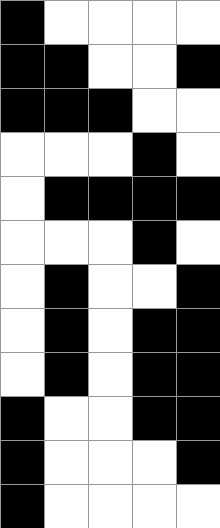[["black", "white", "white", "white", "white"], ["black", "black", "white", "white", "black"], ["black", "black", "black", "white", "white"], ["white", "white", "white", "black", "white"], ["white", "black", "black", "black", "black"], ["white", "white", "white", "black", "white"], ["white", "black", "white", "white", "black"], ["white", "black", "white", "black", "black"], ["white", "black", "white", "black", "black"], ["black", "white", "white", "black", "black"], ["black", "white", "white", "white", "black"], ["black", "white", "white", "white", "white"]]